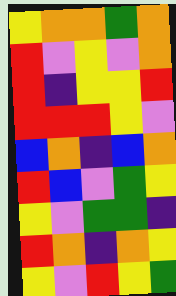[["yellow", "orange", "orange", "green", "orange"], ["red", "violet", "yellow", "violet", "orange"], ["red", "indigo", "yellow", "yellow", "red"], ["red", "red", "red", "yellow", "violet"], ["blue", "orange", "indigo", "blue", "orange"], ["red", "blue", "violet", "green", "yellow"], ["yellow", "violet", "green", "green", "indigo"], ["red", "orange", "indigo", "orange", "yellow"], ["yellow", "violet", "red", "yellow", "green"]]